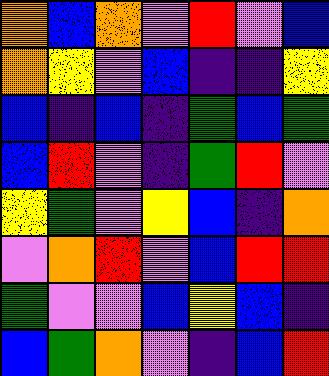[["orange", "blue", "orange", "violet", "red", "violet", "blue"], ["orange", "yellow", "violet", "blue", "indigo", "indigo", "yellow"], ["blue", "indigo", "blue", "indigo", "green", "blue", "green"], ["blue", "red", "violet", "indigo", "green", "red", "violet"], ["yellow", "green", "violet", "yellow", "blue", "indigo", "orange"], ["violet", "orange", "red", "violet", "blue", "red", "red"], ["green", "violet", "violet", "blue", "yellow", "blue", "indigo"], ["blue", "green", "orange", "violet", "indigo", "blue", "red"]]